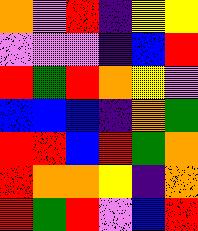[["orange", "violet", "red", "indigo", "yellow", "yellow"], ["violet", "violet", "violet", "indigo", "blue", "red"], ["red", "green", "red", "orange", "yellow", "violet"], ["blue", "blue", "blue", "indigo", "orange", "green"], ["red", "red", "blue", "red", "green", "orange"], ["red", "orange", "orange", "yellow", "indigo", "orange"], ["red", "green", "red", "violet", "blue", "red"]]